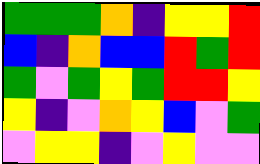[["green", "green", "green", "orange", "indigo", "yellow", "yellow", "red"], ["blue", "indigo", "orange", "blue", "blue", "red", "green", "red"], ["green", "violet", "green", "yellow", "green", "red", "red", "yellow"], ["yellow", "indigo", "violet", "orange", "yellow", "blue", "violet", "green"], ["violet", "yellow", "yellow", "indigo", "violet", "yellow", "violet", "violet"]]